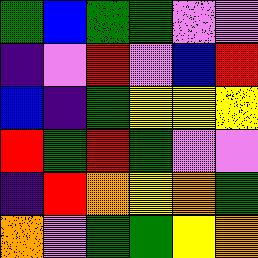[["green", "blue", "green", "green", "violet", "violet"], ["indigo", "violet", "red", "violet", "blue", "red"], ["blue", "indigo", "green", "yellow", "yellow", "yellow"], ["red", "green", "red", "green", "violet", "violet"], ["indigo", "red", "orange", "yellow", "orange", "green"], ["orange", "violet", "green", "green", "yellow", "orange"]]